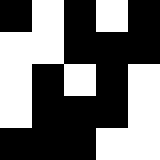[["black", "white", "black", "white", "black"], ["white", "white", "black", "black", "black"], ["white", "black", "white", "black", "white"], ["white", "black", "black", "black", "white"], ["black", "black", "black", "white", "white"]]